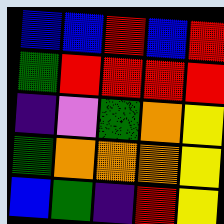[["blue", "blue", "red", "blue", "red"], ["green", "red", "red", "red", "red"], ["indigo", "violet", "green", "orange", "yellow"], ["green", "orange", "orange", "orange", "yellow"], ["blue", "green", "indigo", "red", "yellow"]]